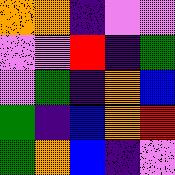[["orange", "orange", "indigo", "violet", "violet"], ["violet", "violet", "red", "indigo", "green"], ["violet", "green", "indigo", "orange", "blue"], ["green", "indigo", "blue", "orange", "red"], ["green", "orange", "blue", "indigo", "violet"]]